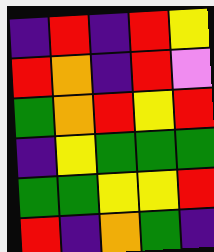[["indigo", "red", "indigo", "red", "yellow"], ["red", "orange", "indigo", "red", "violet"], ["green", "orange", "red", "yellow", "red"], ["indigo", "yellow", "green", "green", "green"], ["green", "green", "yellow", "yellow", "red"], ["red", "indigo", "orange", "green", "indigo"]]